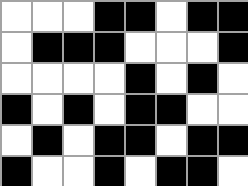[["white", "white", "white", "black", "black", "white", "black", "black"], ["white", "black", "black", "black", "white", "white", "white", "black"], ["white", "white", "white", "white", "black", "white", "black", "white"], ["black", "white", "black", "white", "black", "black", "white", "white"], ["white", "black", "white", "black", "black", "white", "black", "black"], ["black", "white", "white", "black", "white", "black", "black", "white"]]